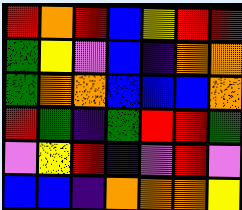[["red", "orange", "red", "blue", "yellow", "red", "red"], ["green", "yellow", "violet", "blue", "indigo", "orange", "orange"], ["green", "orange", "orange", "blue", "blue", "blue", "orange"], ["red", "green", "indigo", "green", "red", "red", "green"], ["violet", "yellow", "red", "indigo", "violet", "red", "violet"], ["blue", "blue", "indigo", "orange", "orange", "orange", "yellow"]]